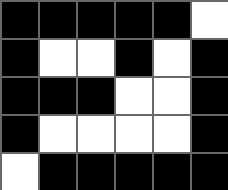[["black", "black", "black", "black", "black", "white"], ["black", "white", "white", "black", "white", "black"], ["black", "black", "black", "white", "white", "black"], ["black", "white", "white", "white", "white", "black"], ["white", "black", "black", "black", "black", "black"]]